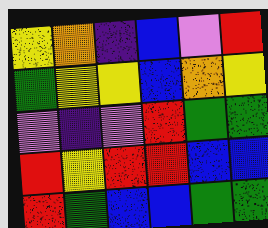[["yellow", "orange", "indigo", "blue", "violet", "red"], ["green", "yellow", "yellow", "blue", "orange", "yellow"], ["violet", "indigo", "violet", "red", "green", "green"], ["red", "yellow", "red", "red", "blue", "blue"], ["red", "green", "blue", "blue", "green", "green"]]